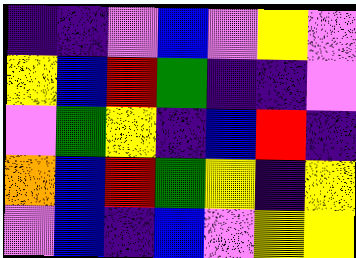[["indigo", "indigo", "violet", "blue", "violet", "yellow", "violet"], ["yellow", "blue", "red", "green", "indigo", "indigo", "violet"], ["violet", "green", "yellow", "indigo", "blue", "red", "indigo"], ["orange", "blue", "red", "green", "yellow", "indigo", "yellow"], ["violet", "blue", "indigo", "blue", "violet", "yellow", "yellow"]]